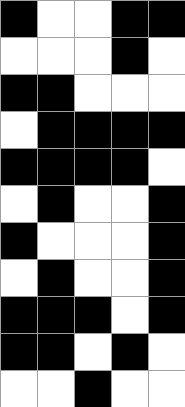[["black", "white", "white", "black", "black"], ["white", "white", "white", "black", "white"], ["black", "black", "white", "white", "white"], ["white", "black", "black", "black", "black"], ["black", "black", "black", "black", "white"], ["white", "black", "white", "white", "black"], ["black", "white", "white", "white", "black"], ["white", "black", "white", "white", "black"], ["black", "black", "black", "white", "black"], ["black", "black", "white", "black", "white"], ["white", "white", "black", "white", "white"]]